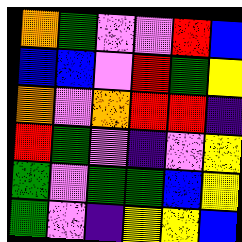[["orange", "green", "violet", "violet", "red", "blue"], ["blue", "blue", "violet", "red", "green", "yellow"], ["orange", "violet", "orange", "red", "red", "indigo"], ["red", "green", "violet", "indigo", "violet", "yellow"], ["green", "violet", "green", "green", "blue", "yellow"], ["green", "violet", "indigo", "yellow", "yellow", "blue"]]